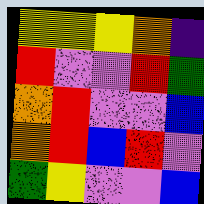[["yellow", "yellow", "yellow", "orange", "indigo"], ["red", "violet", "violet", "red", "green"], ["orange", "red", "violet", "violet", "blue"], ["orange", "red", "blue", "red", "violet"], ["green", "yellow", "violet", "violet", "blue"]]